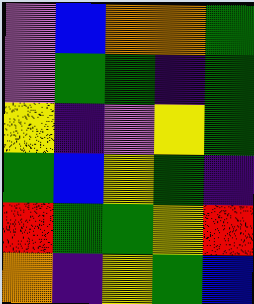[["violet", "blue", "orange", "orange", "green"], ["violet", "green", "green", "indigo", "green"], ["yellow", "indigo", "violet", "yellow", "green"], ["green", "blue", "yellow", "green", "indigo"], ["red", "green", "green", "yellow", "red"], ["orange", "indigo", "yellow", "green", "blue"]]